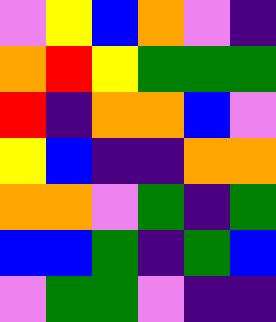[["violet", "yellow", "blue", "orange", "violet", "indigo"], ["orange", "red", "yellow", "green", "green", "green"], ["red", "indigo", "orange", "orange", "blue", "violet"], ["yellow", "blue", "indigo", "indigo", "orange", "orange"], ["orange", "orange", "violet", "green", "indigo", "green"], ["blue", "blue", "green", "indigo", "green", "blue"], ["violet", "green", "green", "violet", "indigo", "indigo"]]